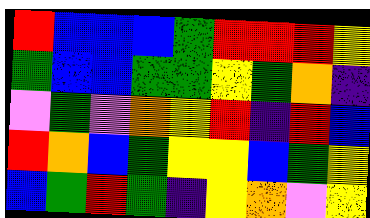[["red", "blue", "blue", "blue", "green", "red", "red", "red", "yellow"], ["green", "blue", "blue", "green", "green", "yellow", "green", "orange", "indigo"], ["violet", "green", "violet", "orange", "yellow", "red", "indigo", "red", "blue"], ["red", "orange", "blue", "green", "yellow", "yellow", "blue", "green", "yellow"], ["blue", "green", "red", "green", "indigo", "yellow", "orange", "violet", "yellow"]]